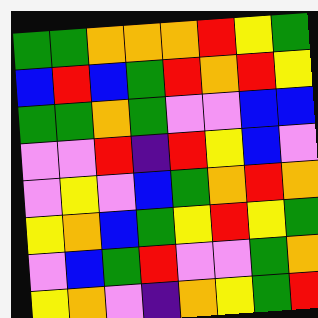[["green", "green", "orange", "orange", "orange", "red", "yellow", "green"], ["blue", "red", "blue", "green", "red", "orange", "red", "yellow"], ["green", "green", "orange", "green", "violet", "violet", "blue", "blue"], ["violet", "violet", "red", "indigo", "red", "yellow", "blue", "violet"], ["violet", "yellow", "violet", "blue", "green", "orange", "red", "orange"], ["yellow", "orange", "blue", "green", "yellow", "red", "yellow", "green"], ["violet", "blue", "green", "red", "violet", "violet", "green", "orange"], ["yellow", "orange", "violet", "indigo", "orange", "yellow", "green", "red"]]